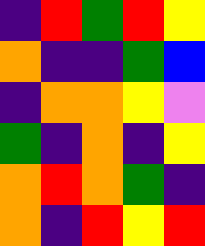[["indigo", "red", "green", "red", "yellow"], ["orange", "indigo", "indigo", "green", "blue"], ["indigo", "orange", "orange", "yellow", "violet"], ["green", "indigo", "orange", "indigo", "yellow"], ["orange", "red", "orange", "green", "indigo"], ["orange", "indigo", "red", "yellow", "red"]]